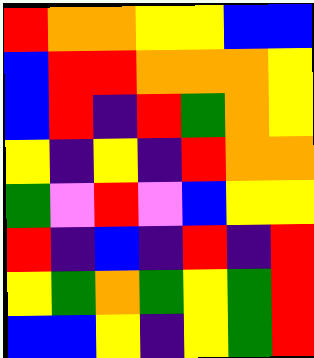[["red", "orange", "orange", "yellow", "yellow", "blue", "blue"], ["blue", "red", "red", "orange", "orange", "orange", "yellow"], ["blue", "red", "indigo", "red", "green", "orange", "yellow"], ["yellow", "indigo", "yellow", "indigo", "red", "orange", "orange"], ["green", "violet", "red", "violet", "blue", "yellow", "yellow"], ["red", "indigo", "blue", "indigo", "red", "indigo", "red"], ["yellow", "green", "orange", "green", "yellow", "green", "red"], ["blue", "blue", "yellow", "indigo", "yellow", "green", "red"]]